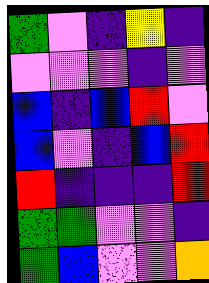[["green", "violet", "indigo", "yellow", "indigo"], ["violet", "violet", "violet", "indigo", "violet"], ["blue", "indigo", "blue", "red", "violet"], ["blue", "violet", "indigo", "blue", "red"], ["red", "indigo", "indigo", "indigo", "red"], ["green", "green", "violet", "violet", "indigo"], ["green", "blue", "violet", "violet", "orange"]]